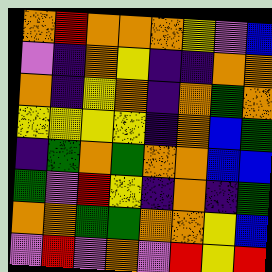[["orange", "red", "orange", "orange", "orange", "yellow", "violet", "blue"], ["violet", "indigo", "orange", "yellow", "indigo", "indigo", "orange", "orange"], ["orange", "indigo", "yellow", "orange", "indigo", "orange", "green", "orange"], ["yellow", "yellow", "yellow", "yellow", "indigo", "orange", "blue", "green"], ["indigo", "green", "orange", "green", "orange", "orange", "blue", "blue"], ["green", "violet", "red", "yellow", "indigo", "orange", "indigo", "green"], ["orange", "orange", "green", "green", "orange", "orange", "yellow", "blue"], ["violet", "red", "violet", "orange", "violet", "red", "yellow", "red"]]